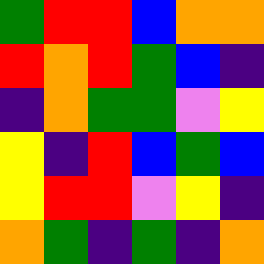[["green", "red", "red", "blue", "orange", "orange"], ["red", "orange", "red", "green", "blue", "indigo"], ["indigo", "orange", "green", "green", "violet", "yellow"], ["yellow", "indigo", "red", "blue", "green", "blue"], ["yellow", "red", "red", "violet", "yellow", "indigo"], ["orange", "green", "indigo", "green", "indigo", "orange"]]